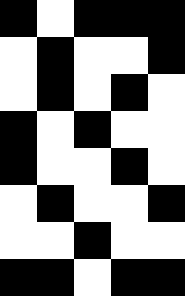[["black", "white", "black", "black", "black"], ["white", "black", "white", "white", "black"], ["white", "black", "white", "black", "white"], ["black", "white", "black", "white", "white"], ["black", "white", "white", "black", "white"], ["white", "black", "white", "white", "black"], ["white", "white", "black", "white", "white"], ["black", "black", "white", "black", "black"]]